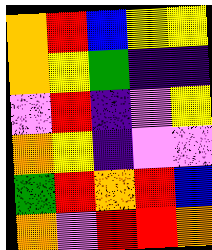[["orange", "red", "blue", "yellow", "yellow"], ["orange", "yellow", "green", "indigo", "indigo"], ["violet", "red", "indigo", "violet", "yellow"], ["orange", "yellow", "indigo", "violet", "violet"], ["green", "red", "orange", "red", "blue"], ["orange", "violet", "red", "red", "orange"]]